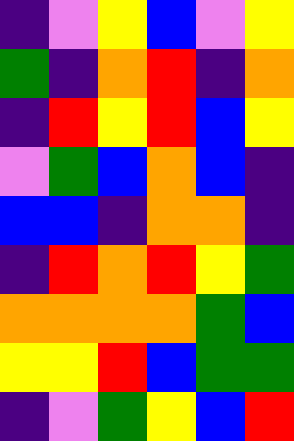[["indigo", "violet", "yellow", "blue", "violet", "yellow"], ["green", "indigo", "orange", "red", "indigo", "orange"], ["indigo", "red", "yellow", "red", "blue", "yellow"], ["violet", "green", "blue", "orange", "blue", "indigo"], ["blue", "blue", "indigo", "orange", "orange", "indigo"], ["indigo", "red", "orange", "red", "yellow", "green"], ["orange", "orange", "orange", "orange", "green", "blue"], ["yellow", "yellow", "red", "blue", "green", "green"], ["indigo", "violet", "green", "yellow", "blue", "red"]]